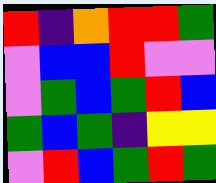[["red", "indigo", "orange", "red", "red", "green"], ["violet", "blue", "blue", "red", "violet", "violet"], ["violet", "green", "blue", "green", "red", "blue"], ["green", "blue", "green", "indigo", "yellow", "yellow"], ["violet", "red", "blue", "green", "red", "green"]]